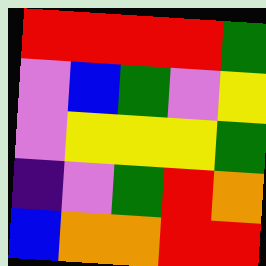[["red", "red", "red", "red", "green"], ["violet", "blue", "green", "violet", "yellow"], ["violet", "yellow", "yellow", "yellow", "green"], ["indigo", "violet", "green", "red", "orange"], ["blue", "orange", "orange", "red", "red"]]